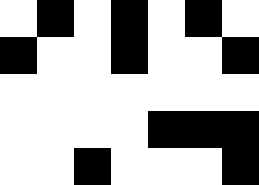[["white", "black", "white", "black", "white", "black", "white"], ["black", "white", "white", "black", "white", "white", "black"], ["white", "white", "white", "white", "white", "white", "white"], ["white", "white", "white", "white", "black", "black", "black"], ["white", "white", "black", "white", "white", "white", "black"]]